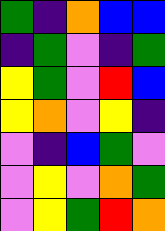[["green", "indigo", "orange", "blue", "blue"], ["indigo", "green", "violet", "indigo", "green"], ["yellow", "green", "violet", "red", "blue"], ["yellow", "orange", "violet", "yellow", "indigo"], ["violet", "indigo", "blue", "green", "violet"], ["violet", "yellow", "violet", "orange", "green"], ["violet", "yellow", "green", "red", "orange"]]